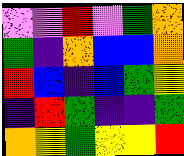[["violet", "violet", "red", "violet", "green", "orange"], ["green", "indigo", "orange", "blue", "blue", "orange"], ["red", "blue", "indigo", "blue", "green", "yellow"], ["indigo", "red", "green", "indigo", "indigo", "green"], ["orange", "yellow", "green", "yellow", "yellow", "red"]]